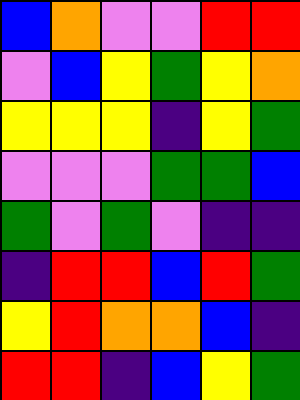[["blue", "orange", "violet", "violet", "red", "red"], ["violet", "blue", "yellow", "green", "yellow", "orange"], ["yellow", "yellow", "yellow", "indigo", "yellow", "green"], ["violet", "violet", "violet", "green", "green", "blue"], ["green", "violet", "green", "violet", "indigo", "indigo"], ["indigo", "red", "red", "blue", "red", "green"], ["yellow", "red", "orange", "orange", "blue", "indigo"], ["red", "red", "indigo", "blue", "yellow", "green"]]